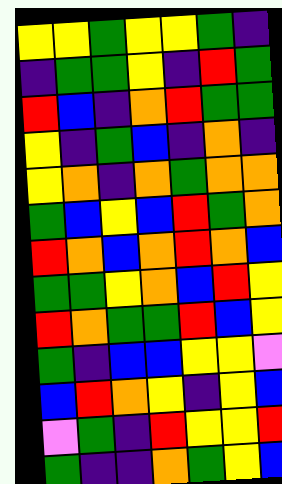[["yellow", "yellow", "green", "yellow", "yellow", "green", "indigo"], ["indigo", "green", "green", "yellow", "indigo", "red", "green"], ["red", "blue", "indigo", "orange", "red", "green", "green"], ["yellow", "indigo", "green", "blue", "indigo", "orange", "indigo"], ["yellow", "orange", "indigo", "orange", "green", "orange", "orange"], ["green", "blue", "yellow", "blue", "red", "green", "orange"], ["red", "orange", "blue", "orange", "red", "orange", "blue"], ["green", "green", "yellow", "orange", "blue", "red", "yellow"], ["red", "orange", "green", "green", "red", "blue", "yellow"], ["green", "indigo", "blue", "blue", "yellow", "yellow", "violet"], ["blue", "red", "orange", "yellow", "indigo", "yellow", "blue"], ["violet", "green", "indigo", "red", "yellow", "yellow", "red"], ["green", "indigo", "indigo", "orange", "green", "yellow", "blue"]]